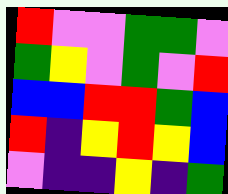[["red", "violet", "violet", "green", "green", "violet"], ["green", "yellow", "violet", "green", "violet", "red"], ["blue", "blue", "red", "red", "green", "blue"], ["red", "indigo", "yellow", "red", "yellow", "blue"], ["violet", "indigo", "indigo", "yellow", "indigo", "green"]]